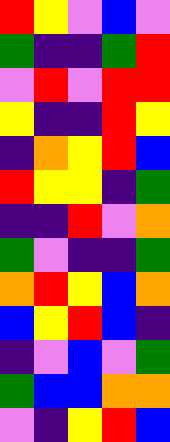[["red", "yellow", "violet", "blue", "violet"], ["green", "indigo", "indigo", "green", "red"], ["violet", "red", "violet", "red", "red"], ["yellow", "indigo", "indigo", "red", "yellow"], ["indigo", "orange", "yellow", "red", "blue"], ["red", "yellow", "yellow", "indigo", "green"], ["indigo", "indigo", "red", "violet", "orange"], ["green", "violet", "indigo", "indigo", "green"], ["orange", "red", "yellow", "blue", "orange"], ["blue", "yellow", "red", "blue", "indigo"], ["indigo", "violet", "blue", "violet", "green"], ["green", "blue", "blue", "orange", "orange"], ["violet", "indigo", "yellow", "red", "blue"]]